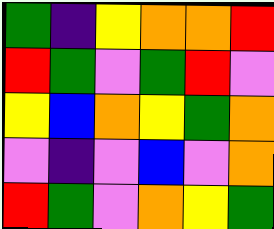[["green", "indigo", "yellow", "orange", "orange", "red"], ["red", "green", "violet", "green", "red", "violet"], ["yellow", "blue", "orange", "yellow", "green", "orange"], ["violet", "indigo", "violet", "blue", "violet", "orange"], ["red", "green", "violet", "orange", "yellow", "green"]]